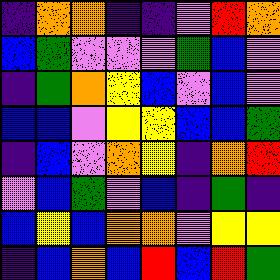[["indigo", "orange", "orange", "indigo", "indigo", "violet", "red", "orange"], ["blue", "green", "violet", "violet", "violet", "green", "blue", "violet"], ["indigo", "green", "orange", "yellow", "blue", "violet", "blue", "violet"], ["blue", "blue", "violet", "yellow", "yellow", "blue", "blue", "green"], ["indigo", "blue", "violet", "orange", "yellow", "indigo", "orange", "red"], ["violet", "blue", "green", "violet", "blue", "indigo", "green", "indigo"], ["blue", "yellow", "blue", "orange", "orange", "violet", "yellow", "yellow"], ["indigo", "blue", "orange", "blue", "red", "blue", "red", "green"]]